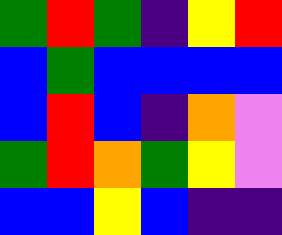[["green", "red", "green", "indigo", "yellow", "red"], ["blue", "green", "blue", "blue", "blue", "blue"], ["blue", "red", "blue", "indigo", "orange", "violet"], ["green", "red", "orange", "green", "yellow", "violet"], ["blue", "blue", "yellow", "blue", "indigo", "indigo"]]